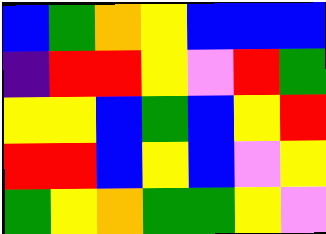[["blue", "green", "orange", "yellow", "blue", "blue", "blue"], ["indigo", "red", "red", "yellow", "violet", "red", "green"], ["yellow", "yellow", "blue", "green", "blue", "yellow", "red"], ["red", "red", "blue", "yellow", "blue", "violet", "yellow"], ["green", "yellow", "orange", "green", "green", "yellow", "violet"]]